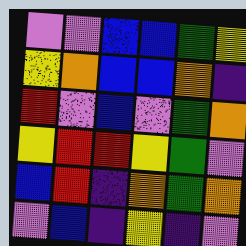[["violet", "violet", "blue", "blue", "green", "yellow"], ["yellow", "orange", "blue", "blue", "orange", "indigo"], ["red", "violet", "blue", "violet", "green", "orange"], ["yellow", "red", "red", "yellow", "green", "violet"], ["blue", "red", "indigo", "orange", "green", "orange"], ["violet", "blue", "indigo", "yellow", "indigo", "violet"]]